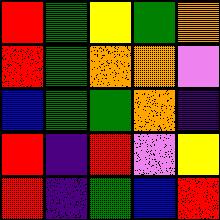[["red", "green", "yellow", "green", "orange"], ["red", "green", "orange", "orange", "violet"], ["blue", "green", "green", "orange", "indigo"], ["red", "indigo", "red", "violet", "yellow"], ["red", "indigo", "green", "blue", "red"]]